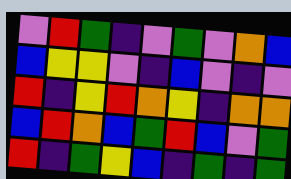[["violet", "red", "green", "indigo", "violet", "green", "violet", "orange", "blue"], ["blue", "yellow", "yellow", "violet", "indigo", "blue", "violet", "indigo", "violet"], ["red", "indigo", "yellow", "red", "orange", "yellow", "indigo", "orange", "orange"], ["blue", "red", "orange", "blue", "green", "red", "blue", "violet", "green"], ["red", "indigo", "green", "yellow", "blue", "indigo", "green", "indigo", "green"]]